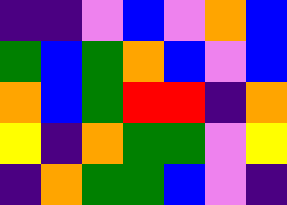[["indigo", "indigo", "violet", "blue", "violet", "orange", "blue"], ["green", "blue", "green", "orange", "blue", "violet", "blue"], ["orange", "blue", "green", "red", "red", "indigo", "orange"], ["yellow", "indigo", "orange", "green", "green", "violet", "yellow"], ["indigo", "orange", "green", "green", "blue", "violet", "indigo"]]